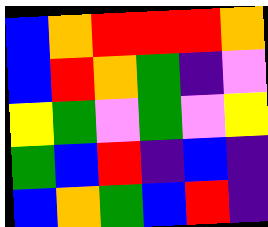[["blue", "orange", "red", "red", "red", "orange"], ["blue", "red", "orange", "green", "indigo", "violet"], ["yellow", "green", "violet", "green", "violet", "yellow"], ["green", "blue", "red", "indigo", "blue", "indigo"], ["blue", "orange", "green", "blue", "red", "indigo"]]